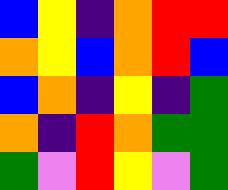[["blue", "yellow", "indigo", "orange", "red", "red"], ["orange", "yellow", "blue", "orange", "red", "blue"], ["blue", "orange", "indigo", "yellow", "indigo", "green"], ["orange", "indigo", "red", "orange", "green", "green"], ["green", "violet", "red", "yellow", "violet", "green"]]